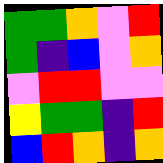[["green", "green", "orange", "violet", "red"], ["green", "indigo", "blue", "violet", "orange"], ["violet", "red", "red", "violet", "violet"], ["yellow", "green", "green", "indigo", "red"], ["blue", "red", "orange", "indigo", "orange"]]